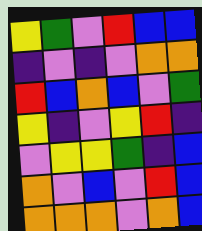[["yellow", "green", "violet", "red", "blue", "blue"], ["indigo", "violet", "indigo", "violet", "orange", "orange"], ["red", "blue", "orange", "blue", "violet", "green"], ["yellow", "indigo", "violet", "yellow", "red", "indigo"], ["violet", "yellow", "yellow", "green", "indigo", "blue"], ["orange", "violet", "blue", "violet", "red", "blue"], ["orange", "orange", "orange", "violet", "orange", "blue"]]